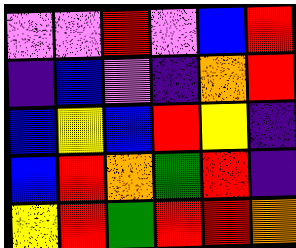[["violet", "violet", "red", "violet", "blue", "red"], ["indigo", "blue", "violet", "indigo", "orange", "red"], ["blue", "yellow", "blue", "red", "yellow", "indigo"], ["blue", "red", "orange", "green", "red", "indigo"], ["yellow", "red", "green", "red", "red", "orange"]]